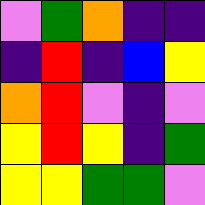[["violet", "green", "orange", "indigo", "indigo"], ["indigo", "red", "indigo", "blue", "yellow"], ["orange", "red", "violet", "indigo", "violet"], ["yellow", "red", "yellow", "indigo", "green"], ["yellow", "yellow", "green", "green", "violet"]]